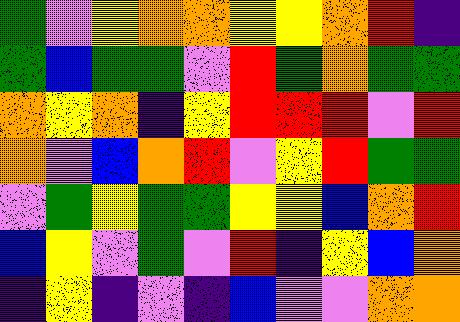[["green", "violet", "yellow", "orange", "orange", "yellow", "yellow", "orange", "red", "indigo"], ["green", "blue", "green", "green", "violet", "red", "green", "orange", "green", "green"], ["orange", "yellow", "orange", "indigo", "yellow", "red", "red", "red", "violet", "red"], ["orange", "violet", "blue", "orange", "red", "violet", "yellow", "red", "green", "green"], ["violet", "green", "yellow", "green", "green", "yellow", "yellow", "blue", "orange", "red"], ["blue", "yellow", "violet", "green", "violet", "red", "indigo", "yellow", "blue", "orange"], ["indigo", "yellow", "indigo", "violet", "indigo", "blue", "violet", "violet", "orange", "orange"]]